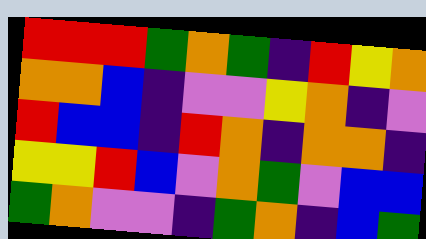[["red", "red", "red", "green", "orange", "green", "indigo", "red", "yellow", "orange"], ["orange", "orange", "blue", "indigo", "violet", "violet", "yellow", "orange", "indigo", "violet"], ["red", "blue", "blue", "indigo", "red", "orange", "indigo", "orange", "orange", "indigo"], ["yellow", "yellow", "red", "blue", "violet", "orange", "green", "violet", "blue", "blue"], ["green", "orange", "violet", "violet", "indigo", "green", "orange", "indigo", "blue", "green"]]